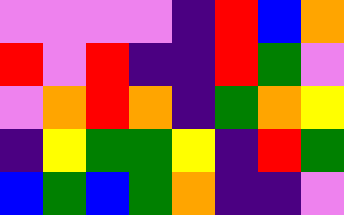[["violet", "violet", "violet", "violet", "indigo", "red", "blue", "orange"], ["red", "violet", "red", "indigo", "indigo", "red", "green", "violet"], ["violet", "orange", "red", "orange", "indigo", "green", "orange", "yellow"], ["indigo", "yellow", "green", "green", "yellow", "indigo", "red", "green"], ["blue", "green", "blue", "green", "orange", "indigo", "indigo", "violet"]]